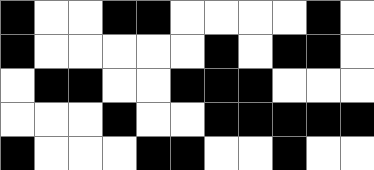[["black", "white", "white", "black", "black", "white", "white", "white", "white", "black", "white"], ["black", "white", "white", "white", "white", "white", "black", "white", "black", "black", "white"], ["white", "black", "black", "white", "white", "black", "black", "black", "white", "white", "white"], ["white", "white", "white", "black", "white", "white", "black", "black", "black", "black", "black"], ["black", "white", "white", "white", "black", "black", "white", "white", "black", "white", "white"]]